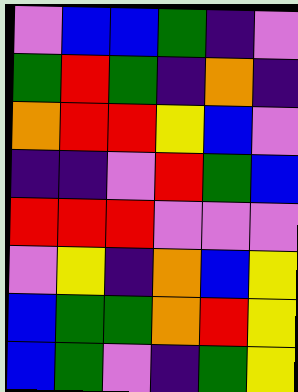[["violet", "blue", "blue", "green", "indigo", "violet"], ["green", "red", "green", "indigo", "orange", "indigo"], ["orange", "red", "red", "yellow", "blue", "violet"], ["indigo", "indigo", "violet", "red", "green", "blue"], ["red", "red", "red", "violet", "violet", "violet"], ["violet", "yellow", "indigo", "orange", "blue", "yellow"], ["blue", "green", "green", "orange", "red", "yellow"], ["blue", "green", "violet", "indigo", "green", "yellow"]]